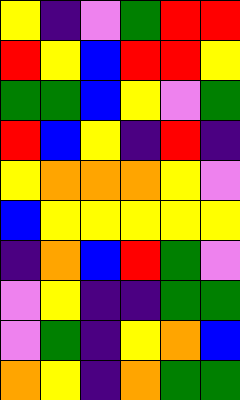[["yellow", "indigo", "violet", "green", "red", "red"], ["red", "yellow", "blue", "red", "red", "yellow"], ["green", "green", "blue", "yellow", "violet", "green"], ["red", "blue", "yellow", "indigo", "red", "indigo"], ["yellow", "orange", "orange", "orange", "yellow", "violet"], ["blue", "yellow", "yellow", "yellow", "yellow", "yellow"], ["indigo", "orange", "blue", "red", "green", "violet"], ["violet", "yellow", "indigo", "indigo", "green", "green"], ["violet", "green", "indigo", "yellow", "orange", "blue"], ["orange", "yellow", "indigo", "orange", "green", "green"]]